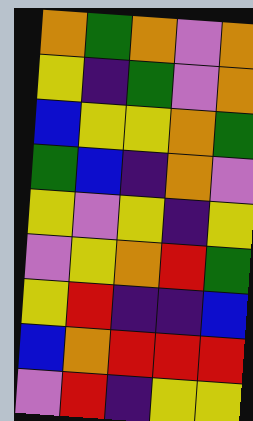[["orange", "green", "orange", "violet", "orange"], ["yellow", "indigo", "green", "violet", "orange"], ["blue", "yellow", "yellow", "orange", "green"], ["green", "blue", "indigo", "orange", "violet"], ["yellow", "violet", "yellow", "indigo", "yellow"], ["violet", "yellow", "orange", "red", "green"], ["yellow", "red", "indigo", "indigo", "blue"], ["blue", "orange", "red", "red", "red"], ["violet", "red", "indigo", "yellow", "yellow"]]